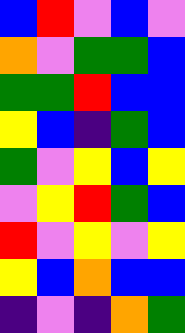[["blue", "red", "violet", "blue", "violet"], ["orange", "violet", "green", "green", "blue"], ["green", "green", "red", "blue", "blue"], ["yellow", "blue", "indigo", "green", "blue"], ["green", "violet", "yellow", "blue", "yellow"], ["violet", "yellow", "red", "green", "blue"], ["red", "violet", "yellow", "violet", "yellow"], ["yellow", "blue", "orange", "blue", "blue"], ["indigo", "violet", "indigo", "orange", "green"]]